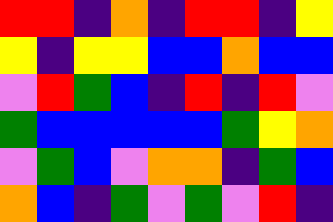[["red", "red", "indigo", "orange", "indigo", "red", "red", "indigo", "yellow"], ["yellow", "indigo", "yellow", "yellow", "blue", "blue", "orange", "blue", "blue"], ["violet", "red", "green", "blue", "indigo", "red", "indigo", "red", "violet"], ["green", "blue", "blue", "blue", "blue", "blue", "green", "yellow", "orange"], ["violet", "green", "blue", "violet", "orange", "orange", "indigo", "green", "blue"], ["orange", "blue", "indigo", "green", "violet", "green", "violet", "red", "indigo"]]